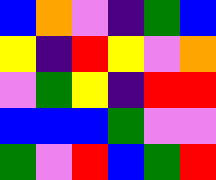[["blue", "orange", "violet", "indigo", "green", "blue"], ["yellow", "indigo", "red", "yellow", "violet", "orange"], ["violet", "green", "yellow", "indigo", "red", "red"], ["blue", "blue", "blue", "green", "violet", "violet"], ["green", "violet", "red", "blue", "green", "red"]]